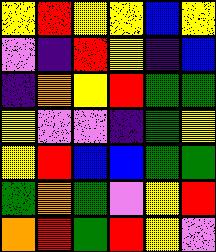[["yellow", "red", "yellow", "yellow", "blue", "yellow"], ["violet", "indigo", "red", "yellow", "indigo", "blue"], ["indigo", "orange", "yellow", "red", "green", "green"], ["yellow", "violet", "violet", "indigo", "green", "yellow"], ["yellow", "red", "blue", "blue", "green", "green"], ["green", "orange", "green", "violet", "yellow", "red"], ["orange", "red", "green", "red", "yellow", "violet"]]